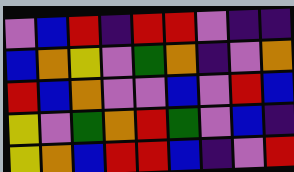[["violet", "blue", "red", "indigo", "red", "red", "violet", "indigo", "indigo"], ["blue", "orange", "yellow", "violet", "green", "orange", "indigo", "violet", "orange"], ["red", "blue", "orange", "violet", "violet", "blue", "violet", "red", "blue"], ["yellow", "violet", "green", "orange", "red", "green", "violet", "blue", "indigo"], ["yellow", "orange", "blue", "red", "red", "blue", "indigo", "violet", "red"]]